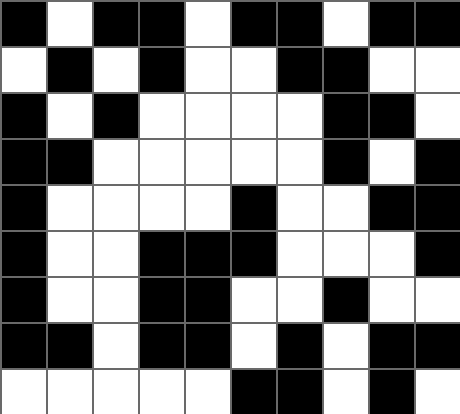[["black", "white", "black", "black", "white", "black", "black", "white", "black", "black"], ["white", "black", "white", "black", "white", "white", "black", "black", "white", "white"], ["black", "white", "black", "white", "white", "white", "white", "black", "black", "white"], ["black", "black", "white", "white", "white", "white", "white", "black", "white", "black"], ["black", "white", "white", "white", "white", "black", "white", "white", "black", "black"], ["black", "white", "white", "black", "black", "black", "white", "white", "white", "black"], ["black", "white", "white", "black", "black", "white", "white", "black", "white", "white"], ["black", "black", "white", "black", "black", "white", "black", "white", "black", "black"], ["white", "white", "white", "white", "white", "black", "black", "white", "black", "white"]]